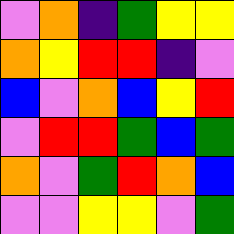[["violet", "orange", "indigo", "green", "yellow", "yellow"], ["orange", "yellow", "red", "red", "indigo", "violet"], ["blue", "violet", "orange", "blue", "yellow", "red"], ["violet", "red", "red", "green", "blue", "green"], ["orange", "violet", "green", "red", "orange", "blue"], ["violet", "violet", "yellow", "yellow", "violet", "green"]]